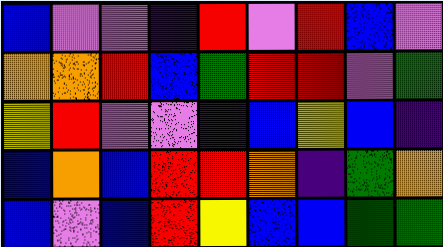[["blue", "violet", "violet", "indigo", "red", "violet", "red", "blue", "violet"], ["orange", "orange", "red", "blue", "green", "red", "red", "violet", "green"], ["yellow", "red", "violet", "violet", "indigo", "blue", "yellow", "blue", "indigo"], ["blue", "orange", "blue", "red", "red", "orange", "indigo", "green", "orange"], ["blue", "violet", "blue", "red", "yellow", "blue", "blue", "green", "green"]]